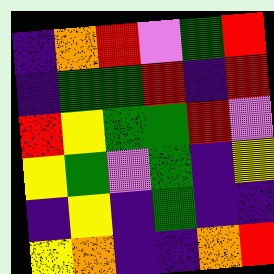[["indigo", "orange", "red", "violet", "green", "red"], ["indigo", "green", "green", "red", "indigo", "red"], ["red", "yellow", "green", "green", "red", "violet"], ["yellow", "green", "violet", "green", "indigo", "yellow"], ["indigo", "yellow", "indigo", "green", "indigo", "indigo"], ["yellow", "orange", "indigo", "indigo", "orange", "red"]]